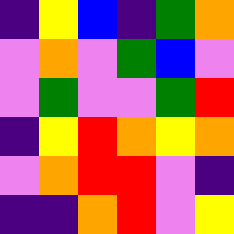[["indigo", "yellow", "blue", "indigo", "green", "orange"], ["violet", "orange", "violet", "green", "blue", "violet"], ["violet", "green", "violet", "violet", "green", "red"], ["indigo", "yellow", "red", "orange", "yellow", "orange"], ["violet", "orange", "red", "red", "violet", "indigo"], ["indigo", "indigo", "orange", "red", "violet", "yellow"]]